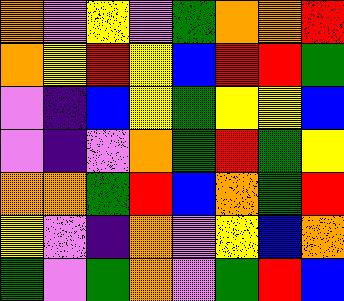[["orange", "violet", "yellow", "violet", "green", "orange", "orange", "red"], ["orange", "yellow", "red", "yellow", "blue", "red", "red", "green"], ["violet", "indigo", "blue", "yellow", "green", "yellow", "yellow", "blue"], ["violet", "indigo", "violet", "orange", "green", "red", "green", "yellow"], ["orange", "orange", "green", "red", "blue", "orange", "green", "red"], ["yellow", "violet", "indigo", "orange", "violet", "yellow", "blue", "orange"], ["green", "violet", "green", "orange", "violet", "green", "red", "blue"]]